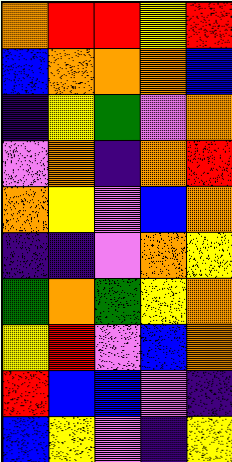[["orange", "red", "red", "yellow", "red"], ["blue", "orange", "orange", "orange", "blue"], ["indigo", "yellow", "green", "violet", "orange"], ["violet", "orange", "indigo", "orange", "red"], ["orange", "yellow", "violet", "blue", "orange"], ["indigo", "indigo", "violet", "orange", "yellow"], ["green", "orange", "green", "yellow", "orange"], ["yellow", "red", "violet", "blue", "orange"], ["red", "blue", "blue", "violet", "indigo"], ["blue", "yellow", "violet", "indigo", "yellow"]]